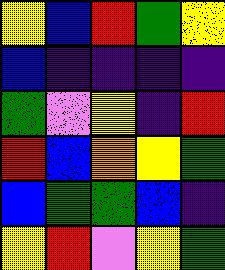[["yellow", "blue", "red", "green", "yellow"], ["blue", "indigo", "indigo", "indigo", "indigo"], ["green", "violet", "yellow", "indigo", "red"], ["red", "blue", "orange", "yellow", "green"], ["blue", "green", "green", "blue", "indigo"], ["yellow", "red", "violet", "yellow", "green"]]